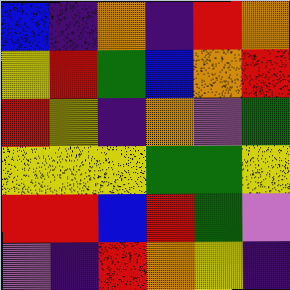[["blue", "indigo", "orange", "indigo", "red", "orange"], ["yellow", "red", "green", "blue", "orange", "red"], ["red", "yellow", "indigo", "orange", "violet", "green"], ["yellow", "yellow", "yellow", "green", "green", "yellow"], ["red", "red", "blue", "red", "green", "violet"], ["violet", "indigo", "red", "orange", "yellow", "indigo"]]